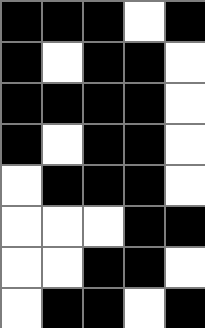[["black", "black", "black", "white", "black"], ["black", "white", "black", "black", "white"], ["black", "black", "black", "black", "white"], ["black", "white", "black", "black", "white"], ["white", "black", "black", "black", "white"], ["white", "white", "white", "black", "black"], ["white", "white", "black", "black", "white"], ["white", "black", "black", "white", "black"]]